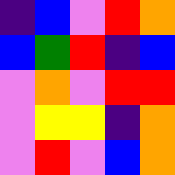[["indigo", "blue", "violet", "red", "orange"], ["blue", "green", "red", "indigo", "blue"], ["violet", "orange", "violet", "red", "red"], ["violet", "yellow", "yellow", "indigo", "orange"], ["violet", "red", "violet", "blue", "orange"]]